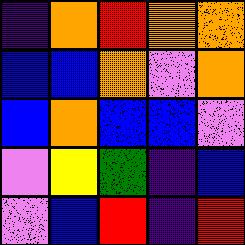[["indigo", "orange", "red", "orange", "orange"], ["blue", "blue", "orange", "violet", "orange"], ["blue", "orange", "blue", "blue", "violet"], ["violet", "yellow", "green", "indigo", "blue"], ["violet", "blue", "red", "indigo", "red"]]